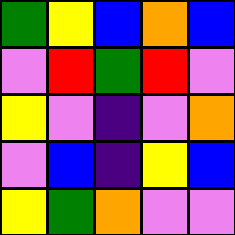[["green", "yellow", "blue", "orange", "blue"], ["violet", "red", "green", "red", "violet"], ["yellow", "violet", "indigo", "violet", "orange"], ["violet", "blue", "indigo", "yellow", "blue"], ["yellow", "green", "orange", "violet", "violet"]]